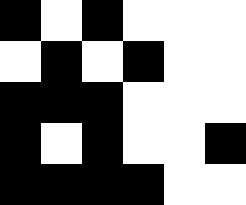[["black", "white", "black", "white", "white", "white"], ["white", "black", "white", "black", "white", "white"], ["black", "black", "black", "white", "white", "white"], ["black", "white", "black", "white", "white", "black"], ["black", "black", "black", "black", "white", "white"]]